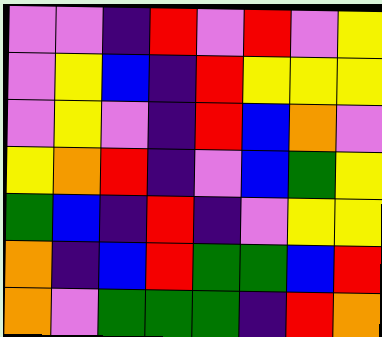[["violet", "violet", "indigo", "red", "violet", "red", "violet", "yellow"], ["violet", "yellow", "blue", "indigo", "red", "yellow", "yellow", "yellow"], ["violet", "yellow", "violet", "indigo", "red", "blue", "orange", "violet"], ["yellow", "orange", "red", "indigo", "violet", "blue", "green", "yellow"], ["green", "blue", "indigo", "red", "indigo", "violet", "yellow", "yellow"], ["orange", "indigo", "blue", "red", "green", "green", "blue", "red"], ["orange", "violet", "green", "green", "green", "indigo", "red", "orange"]]